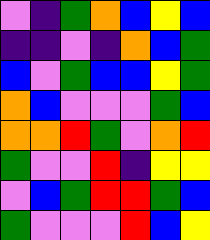[["violet", "indigo", "green", "orange", "blue", "yellow", "blue"], ["indigo", "indigo", "violet", "indigo", "orange", "blue", "green"], ["blue", "violet", "green", "blue", "blue", "yellow", "green"], ["orange", "blue", "violet", "violet", "violet", "green", "blue"], ["orange", "orange", "red", "green", "violet", "orange", "red"], ["green", "violet", "violet", "red", "indigo", "yellow", "yellow"], ["violet", "blue", "green", "red", "red", "green", "blue"], ["green", "violet", "violet", "violet", "red", "blue", "yellow"]]